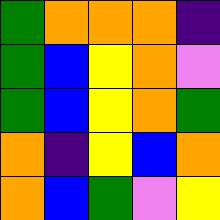[["green", "orange", "orange", "orange", "indigo"], ["green", "blue", "yellow", "orange", "violet"], ["green", "blue", "yellow", "orange", "green"], ["orange", "indigo", "yellow", "blue", "orange"], ["orange", "blue", "green", "violet", "yellow"]]